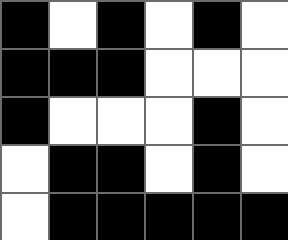[["black", "white", "black", "white", "black", "white"], ["black", "black", "black", "white", "white", "white"], ["black", "white", "white", "white", "black", "white"], ["white", "black", "black", "white", "black", "white"], ["white", "black", "black", "black", "black", "black"]]